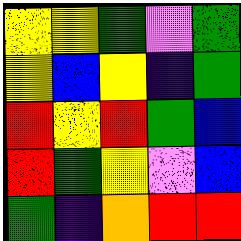[["yellow", "yellow", "green", "violet", "green"], ["yellow", "blue", "yellow", "indigo", "green"], ["red", "yellow", "red", "green", "blue"], ["red", "green", "yellow", "violet", "blue"], ["green", "indigo", "orange", "red", "red"]]